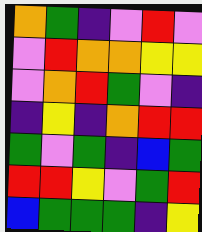[["orange", "green", "indigo", "violet", "red", "violet"], ["violet", "red", "orange", "orange", "yellow", "yellow"], ["violet", "orange", "red", "green", "violet", "indigo"], ["indigo", "yellow", "indigo", "orange", "red", "red"], ["green", "violet", "green", "indigo", "blue", "green"], ["red", "red", "yellow", "violet", "green", "red"], ["blue", "green", "green", "green", "indigo", "yellow"]]